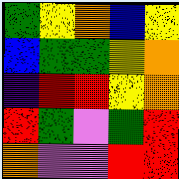[["green", "yellow", "orange", "blue", "yellow"], ["blue", "green", "green", "yellow", "orange"], ["indigo", "red", "red", "yellow", "orange"], ["red", "green", "violet", "green", "red"], ["orange", "violet", "violet", "red", "red"]]